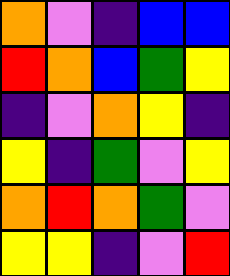[["orange", "violet", "indigo", "blue", "blue"], ["red", "orange", "blue", "green", "yellow"], ["indigo", "violet", "orange", "yellow", "indigo"], ["yellow", "indigo", "green", "violet", "yellow"], ["orange", "red", "orange", "green", "violet"], ["yellow", "yellow", "indigo", "violet", "red"]]